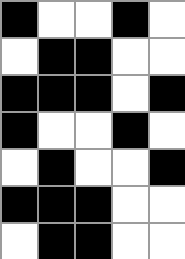[["black", "white", "white", "black", "white"], ["white", "black", "black", "white", "white"], ["black", "black", "black", "white", "black"], ["black", "white", "white", "black", "white"], ["white", "black", "white", "white", "black"], ["black", "black", "black", "white", "white"], ["white", "black", "black", "white", "white"]]